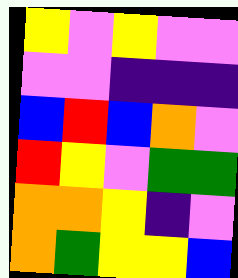[["yellow", "violet", "yellow", "violet", "violet"], ["violet", "violet", "indigo", "indigo", "indigo"], ["blue", "red", "blue", "orange", "violet"], ["red", "yellow", "violet", "green", "green"], ["orange", "orange", "yellow", "indigo", "violet"], ["orange", "green", "yellow", "yellow", "blue"]]